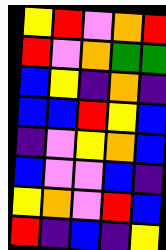[["yellow", "red", "violet", "orange", "red"], ["red", "violet", "orange", "green", "green"], ["blue", "yellow", "indigo", "orange", "indigo"], ["blue", "blue", "red", "yellow", "blue"], ["indigo", "violet", "yellow", "orange", "blue"], ["blue", "violet", "violet", "blue", "indigo"], ["yellow", "orange", "violet", "red", "blue"], ["red", "indigo", "blue", "indigo", "yellow"]]